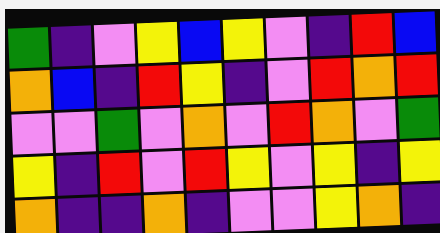[["green", "indigo", "violet", "yellow", "blue", "yellow", "violet", "indigo", "red", "blue"], ["orange", "blue", "indigo", "red", "yellow", "indigo", "violet", "red", "orange", "red"], ["violet", "violet", "green", "violet", "orange", "violet", "red", "orange", "violet", "green"], ["yellow", "indigo", "red", "violet", "red", "yellow", "violet", "yellow", "indigo", "yellow"], ["orange", "indigo", "indigo", "orange", "indigo", "violet", "violet", "yellow", "orange", "indigo"]]